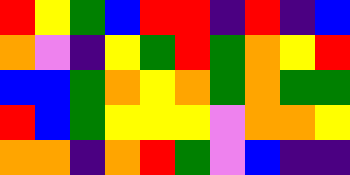[["red", "yellow", "green", "blue", "red", "red", "indigo", "red", "indigo", "blue"], ["orange", "violet", "indigo", "yellow", "green", "red", "green", "orange", "yellow", "red"], ["blue", "blue", "green", "orange", "yellow", "orange", "green", "orange", "green", "green"], ["red", "blue", "green", "yellow", "yellow", "yellow", "violet", "orange", "orange", "yellow"], ["orange", "orange", "indigo", "orange", "red", "green", "violet", "blue", "indigo", "indigo"]]